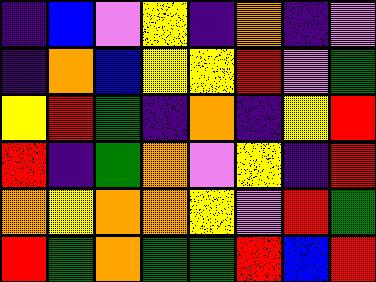[["indigo", "blue", "violet", "yellow", "indigo", "orange", "indigo", "violet"], ["indigo", "orange", "blue", "yellow", "yellow", "red", "violet", "green"], ["yellow", "red", "green", "indigo", "orange", "indigo", "yellow", "red"], ["red", "indigo", "green", "orange", "violet", "yellow", "indigo", "red"], ["orange", "yellow", "orange", "orange", "yellow", "violet", "red", "green"], ["red", "green", "orange", "green", "green", "red", "blue", "red"]]